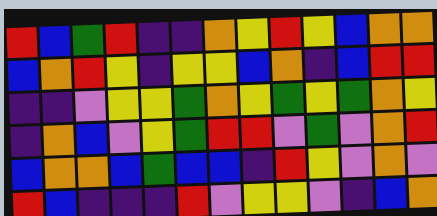[["red", "blue", "green", "red", "indigo", "indigo", "orange", "yellow", "red", "yellow", "blue", "orange", "orange"], ["blue", "orange", "red", "yellow", "indigo", "yellow", "yellow", "blue", "orange", "indigo", "blue", "red", "red"], ["indigo", "indigo", "violet", "yellow", "yellow", "green", "orange", "yellow", "green", "yellow", "green", "orange", "yellow"], ["indigo", "orange", "blue", "violet", "yellow", "green", "red", "red", "violet", "green", "violet", "orange", "red"], ["blue", "orange", "orange", "blue", "green", "blue", "blue", "indigo", "red", "yellow", "violet", "orange", "violet"], ["red", "blue", "indigo", "indigo", "indigo", "red", "violet", "yellow", "yellow", "violet", "indigo", "blue", "orange"]]